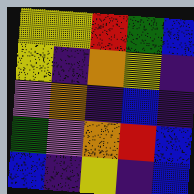[["yellow", "yellow", "red", "green", "blue"], ["yellow", "indigo", "orange", "yellow", "indigo"], ["violet", "orange", "indigo", "blue", "indigo"], ["green", "violet", "orange", "red", "blue"], ["blue", "indigo", "yellow", "indigo", "blue"]]